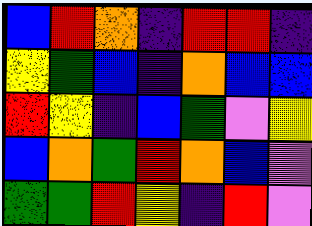[["blue", "red", "orange", "indigo", "red", "red", "indigo"], ["yellow", "green", "blue", "indigo", "orange", "blue", "blue"], ["red", "yellow", "indigo", "blue", "green", "violet", "yellow"], ["blue", "orange", "green", "red", "orange", "blue", "violet"], ["green", "green", "red", "yellow", "indigo", "red", "violet"]]